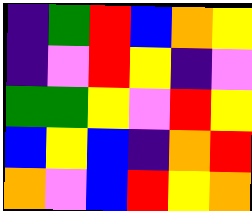[["indigo", "green", "red", "blue", "orange", "yellow"], ["indigo", "violet", "red", "yellow", "indigo", "violet"], ["green", "green", "yellow", "violet", "red", "yellow"], ["blue", "yellow", "blue", "indigo", "orange", "red"], ["orange", "violet", "blue", "red", "yellow", "orange"]]